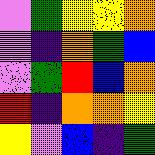[["violet", "green", "yellow", "yellow", "orange"], ["violet", "indigo", "orange", "green", "blue"], ["violet", "green", "red", "blue", "orange"], ["red", "indigo", "orange", "orange", "yellow"], ["yellow", "violet", "blue", "indigo", "green"]]